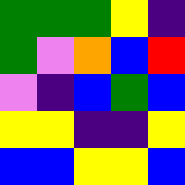[["green", "green", "green", "yellow", "indigo"], ["green", "violet", "orange", "blue", "red"], ["violet", "indigo", "blue", "green", "blue"], ["yellow", "yellow", "indigo", "indigo", "yellow"], ["blue", "blue", "yellow", "yellow", "blue"]]